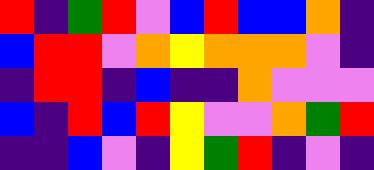[["red", "indigo", "green", "red", "violet", "blue", "red", "blue", "blue", "orange", "indigo"], ["blue", "red", "red", "violet", "orange", "yellow", "orange", "orange", "orange", "violet", "indigo"], ["indigo", "red", "red", "indigo", "blue", "indigo", "indigo", "orange", "violet", "violet", "violet"], ["blue", "indigo", "red", "blue", "red", "yellow", "violet", "violet", "orange", "green", "red"], ["indigo", "indigo", "blue", "violet", "indigo", "yellow", "green", "red", "indigo", "violet", "indigo"]]